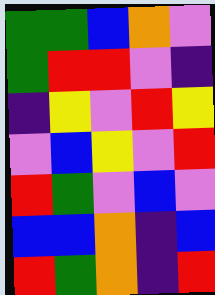[["green", "green", "blue", "orange", "violet"], ["green", "red", "red", "violet", "indigo"], ["indigo", "yellow", "violet", "red", "yellow"], ["violet", "blue", "yellow", "violet", "red"], ["red", "green", "violet", "blue", "violet"], ["blue", "blue", "orange", "indigo", "blue"], ["red", "green", "orange", "indigo", "red"]]